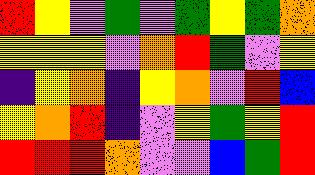[["red", "yellow", "violet", "green", "violet", "green", "yellow", "green", "orange"], ["yellow", "yellow", "yellow", "violet", "orange", "red", "green", "violet", "yellow"], ["indigo", "yellow", "orange", "indigo", "yellow", "orange", "violet", "red", "blue"], ["yellow", "orange", "red", "indigo", "violet", "yellow", "green", "yellow", "red"], ["red", "red", "red", "orange", "violet", "violet", "blue", "green", "red"]]